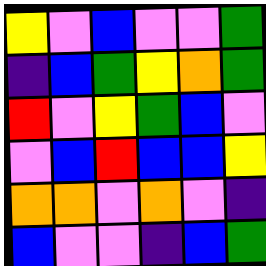[["yellow", "violet", "blue", "violet", "violet", "green"], ["indigo", "blue", "green", "yellow", "orange", "green"], ["red", "violet", "yellow", "green", "blue", "violet"], ["violet", "blue", "red", "blue", "blue", "yellow"], ["orange", "orange", "violet", "orange", "violet", "indigo"], ["blue", "violet", "violet", "indigo", "blue", "green"]]